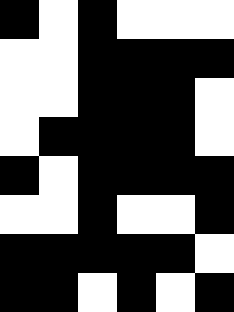[["black", "white", "black", "white", "white", "white"], ["white", "white", "black", "black", "black", "black"], ["white", "white", "black", "black", "black", "white"], ["white", "black", "black", "black", "black", "white"], ["black", "white", "black", "black", "black", "black"], ["white", "white", "black", "white", "white", "black"], ["black", "black", "black", "black", "black", "white"], ["black", "black", "white", "black", "white", "black"]]